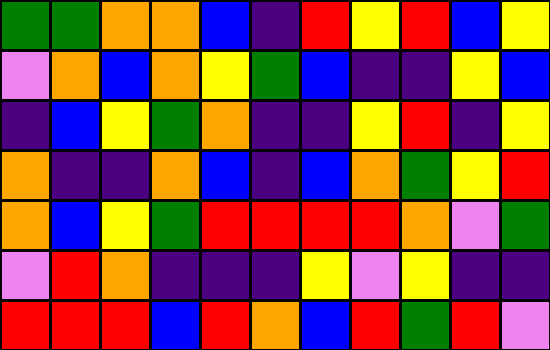[["green", "green", "orange", "orange", "blue", "indigo", "red", "yellow", "red", "blue", "yellow"], ["violet", "orange", "blue", "orange", "yellow", "green", "blue", "indigo", "indigo", "yellow", "blue"], ["indigo", "blue", "yellow", "green", "orange", "indigo", "indigo", "yellow", "red", "indigo", "yellow"], ["orange", "indigo", "indigo", "orange", "blue", "indigo", "blue", "orange", "green", "yellow", "red"], ["orange", "blue", "yellow", "green", "red", "red", "red", "red", "orange", "violet", "green"], ["violet", "red", "orange", "indigo", "indigo", "indigo", "yellow", "violet", "yellow", "indigo", "indigo"], ["red", "red", "red", "blue", "red", "orange", "blue", "red", "green", "red", "violet"]]